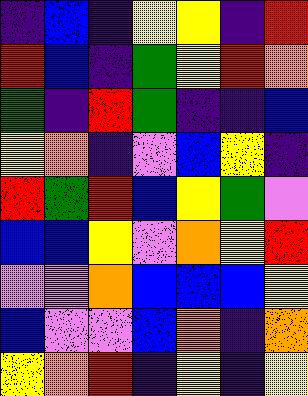[["indigo", "blue", "indigo", "yellow", "yellow", "indigo", "red"], ["red", "blue", "indigo", "green", "yellow", "red", "orange"], ["green", "indigo", "red", "green", "indigo", "indigo", "blue"], ["yellow", "orange", "indigo", "violet", "blue", "yellow", "indigo"], ["red", "green", "red", "blue", "yellow", "green", "violet"], ["blue", "blue", "yellow", "violet", "orange", "yellow", "red"], ["violet", "violet", "orange", "blue", "blue", "blue", "yellow"], ["blue", "violet", "violet", "blue", "orange", "indigo", "orange"], ["yellow", "orange", "red", "indigo", "yellow", "indigo", "yellow"]]